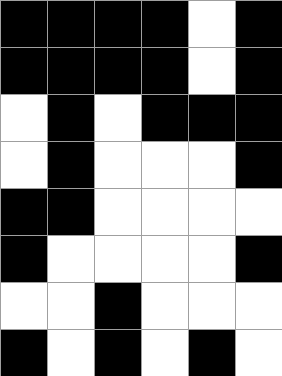[["black", "black", "black", "black", "white", "black"], ["black", "black", "black", "black", "white", "black"], ["white", "black", "white", "black", "black", "black"], ["white", "black", "white", "white", "white", "black"], ["black", "black", "white", "white", "white", "white"], ["black", "white", "white", "white", "white", "black"], ["white", "white", "black", "white", "white", "white"], ["black", "white", "black", "white", "black", "white"]]